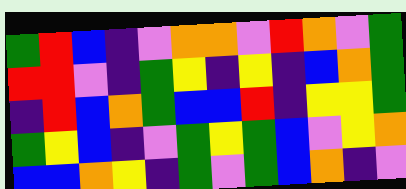[["green", "red", "blue", "indigo", "violet", "orange", "orange", "violet", "red", "orange", "violet", "green"], ["red", "red", "violet", "indigo", "green", "yellow", "indigo", "yellow", "indigo", "blue", "orange", "green"], ["indigo", "red", "blue", "orange", "green", "blue", "blue", "red", "indigo", "yellow", "yellow", "green"], ["green", "yellow", "blue", "indigo", "violet", "green", "yellow", "green", "blue", "violet", "yellow", "orange"], ["blue", "blue", "orange", "yellow", "indigo", "green", "violet", "green", "blue", "orange", "indigo", "violet"]]